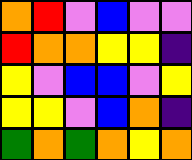[["orange", "red", "violet", "blue", "violet", "violet"], ["red", "orange", "orange", "yellow", "yellow", "indigo"], ["yellow", "violet", "blue", "blue", "violet", "yellow"], ["yellow", "yellow", "violet", "blue", "orange", "indigo"], ["green", "orange", "green", "orange", "yellow", "orange"]]